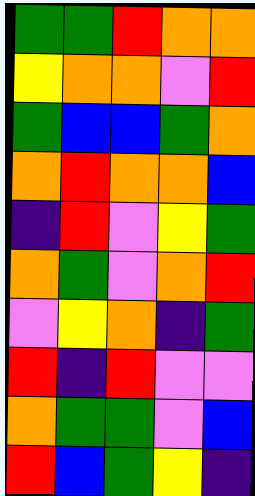[["green", "green", "red", "orange", "orange"], ["yellow", "orange", "orange", "violet", "red"], ["green", "blue", "blue", "green", "orange"], ["orange", "red", "orange", "orange", "blue"], ["indigo", "red", "violet", "yellow", "green"], ["orange", "green", "violet", "orange", "red"], ["violet", "yellow", "orange", "indigo", "green"], ["red", "indigo", "red", "violet", "violet"], ["orange", "green", "green", "violet", "blue"], ["red", "blue", "green", "yellow", "indigo"]]